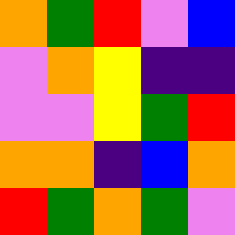[["orange", "green", "red", "violet", "blue"], ["violet", "orange", "yellow", "indigo", "indigo"], ["violet", "violet", "yellow", "green", "red"], ["orange", "orange", "indigo", "blue", "orange"], ["red", "green", "orange", "green", "violet"]]